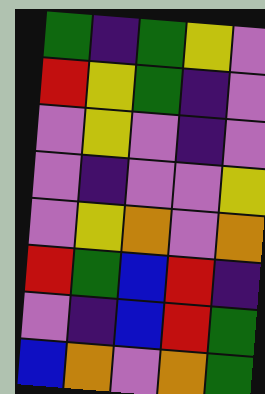[["green", "indigo", "green", "yellow", "violet"], ["red", "yellow", "green", "indigo", "violet"], ["violet", "yellow", "violet", "indigo", "violet"], ["violet", "indigo", "violet", "violet", "yellow"], ["violet", "yellow", "orange", "violet", "orange"], ["red", "green", "blue", "red", "indigo"], ["violet", "indigo", "blue", "red", "green"], ["blue", "orange", "violet", "orange", "green"]]